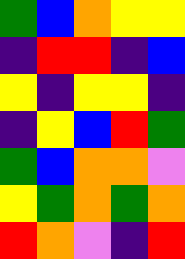[["green", "blue", "orange", "yellow", "yellow"], ["indigo", "red", "red", "indigo", "blue"], ["yellow", "indigo", "yellow", "yellow", "indigo"], ["indigo", "yellow", "blue", "red", "green"], ["green", "blue", "orange", "orange", "violet"], ["yellow", "green", "orange", "green", "orange"], ["red", "orange", "violet", "indigo", "red"]]